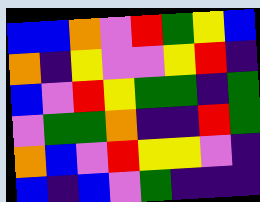[["blue", "blue", "orange", "violet", "red", "green", "yellow", "blue"], ["orange", "indigo", "yellow", "violet", "violet", "yellow", "red", "indigo"], ["blue", "violet", "red", "yellow", "green", "green", "indigo", "green"], ["violet", "green", "green", "orange", "indigo", "indigo", "red", "green"], ["orange", "blue", "violet", "red", "yellow", "yellow", "violet", "indigo"], ["blue", "indigo", "blue", "violet", "green", "indigo", "indigo", "indigo"]]